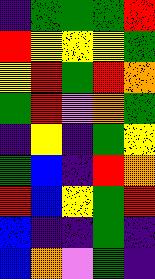[["indigo", "green", "green", "green", "red"], ["red", "yellow", "yellow", "yellow", "green"], ["yellow", "red", "green", "red", "orange"], ["green", "red", "violet", "orange", "green"], ["indigo", "yellow", "indigo", "green", "yellow"], ["green", "blue", "indigo", "red", "orange"], ["red", "blue", "yellow", "green", "red"], ["blue", "indigo", "indigo", "green", "indigo"], ["blue", "orange", "violet", "green", "indigo"]]